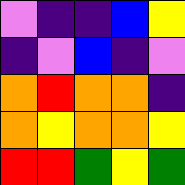[["violet", "indigo", "indigo", "blue", "yellow"], ["indigo", "violet", "blue", "indigo", "violet"], ["orange", "red", "orange", "orange", "indigo"], ["orange", "yellow", "orange", "orange", "yellow"], ["red", "red", "green", "yellow", "green"]]